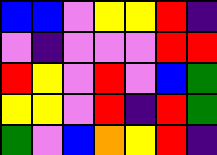[["blue", "blue", "violet", "yellow", "yellow", "red", "indigo"], ["violet", "indigo", "violet", "violet", "violet", "red", "red"], ["red", "yellow", "violet", "red", "violet", "blue", "green"], ["yellow", "yellow", "violet", "red", "indigo", "red", "green"], ["green", "violet", "blue", "orange", "yellow", "red", "indigo"]]